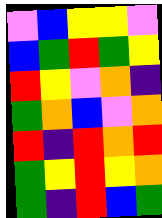[["violet", "blue", "yellow", "yellow", "violet"], ["blue", "green", "red", "green", "yellow"], ["red", "yellow", "violet", "orange", "indigo"], ["green", "orange", "blue", "violet", "orange"], ["red", "indigo", "red", "orange", "red"], ["green", "yellow", "red", "yellow", "orange"], ["green", "indigo", "red", "blue", "green"]]